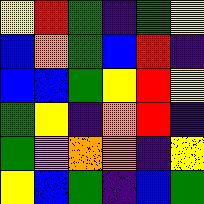[["yellow", "red", "green", "indigo", "green", "yellow"], ["blue", "orange", "green", "blue", "red", "indigo"], ["blue", "blue", "green", "yellow", "red", "yellow"], ["green", "yellow", "indigo", "orange", "red", "indigo"], ["green", "violet", "orange", "orange", "indigo", "yellow"], ["yellow", "blue", "green", "indigo", "blue", "green"]]